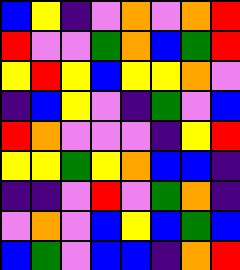[["blue", "yellow", "indigo", "violet", "orange", "violet", "orange", "red"], ["red", "violet", "violet", "green", "orange", "blue", "green", "red"], ["yellow", "red", "yellow", "blue", "yellow", "yellow", "orange", "violet"], ["indigo", "blue", "yellow", "violet", "indigo", "green", "violet", "blue"], ["red", "orange", "violet", "violet", "violet", "indigo", "yellow", "red"], ["yellow", "yellow", "green", "yellow", "orange", "blue", "blue", "indigo"], ["indigo", "indigo", "violet", "red", "violet", "green", "orange", "indigo"], ["violet", "orange", "violet", "blue", "yellow", "blue", "green", "blue"], ["blue", "green", "violet", "blue", "blue", "indigo", "orange", "red"]]